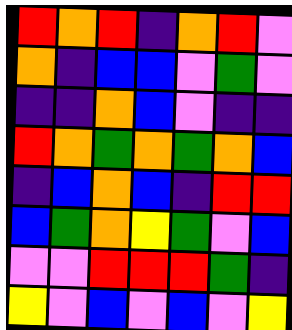[["red", "orange", "red", "indigo", "orange", "red", "violet"], ["orange", "indigo", "blue", "blue", "violet", "green", "violet"], ["indigo", "indigo", "orange", "blue", "violet", "indigo", "indigo"], ["red", "orange", "green", "orange", "green", "orange", "blue"], ["indigo", "blue", "orange", "blue", "indigo", "red", "red"], ["blue", "green", "orange", "yellow", "green", "violet", "blue"], ["violet", "violet", "red", "red", "red", "green", "indigo"], ["yellow", "violet", "blue", "violet", "blue", "violet", "yellow"]]